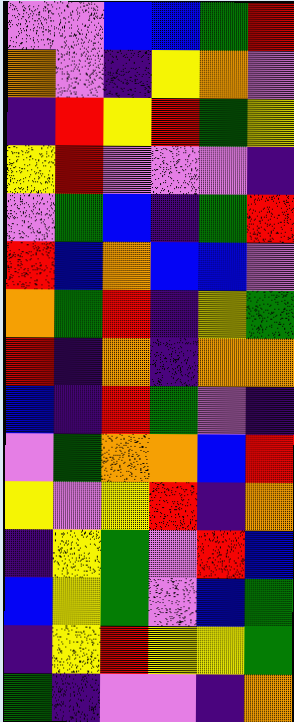[["violet", "violet", "blue", "blue", "green", "red"], ["orange", "violet", "indigo", "yellow", "orange", "violet"], ["indigo", "red", "yellow", "red", "green", "yellow"], ["yellow", "red", "violet", "violet", "violet", "indigo"], ["violet", "green", "blue", "indigo", "green", "red"], ["red", "blue", "orange", "blue", "blue", "violet"], ["orange", "green", "red", "indigo", "yellow", "green"], ["red", "indigo", "orange", "indigo", "orange", "orange"], ["blue", "indigo", "red", "green", "violet", "indigo"], ["violet", "green", "orange", "orange", "blue", "red"], ["yellow", "violet", "yellow", "red", "indigo", "orange"], ["indigo", "yellow", "green", "violet", "red", "blue"], ["blue", "yellow", "green", "violet", "blue", "green"], ["indigo", "yellow", "red", "yellow", "yellow", "green"], ["green", "indigo", "violet", "violet", "indigo", "orange"]]